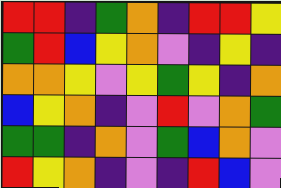[["red", "red", "indigo", "green", "orange", "indigo", "red", "red", "yellow"], ["green", "red", "blue", "yellow", "orange", "violet", "indigo", "yellow", "indigo"], ["orange", "orange", "yellow", "violet", "yellow", "green", "yellow", "indigo", "orange"], ["blue", "yellow", "orange", "indigo", "violet", "red", "violet", "orange", "green"], ["green", "green", "indigo", "orange", "violet", "green", "blue", "orange", "violet"], ["red", "yellow", "orange", "indigo", "violet", "indigo", "red", "blue", "violet"]]